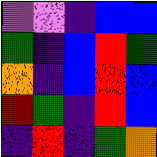[["violet", "violet", "indigo", "blue", "blue"], ["green", "indigo", "blue", "red", "green"], ["orange", "indigo", "blue", "red", "blue"], ["red", "green", "indigo", "red", "blue"], ["indigo", "red", "indigo", "green", "orange"]]